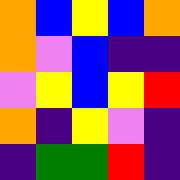[["orange", "blue", "yellow", "blue", "orange"], ["orange", "violet", "blue", "indigo", "indigo"], ["violet", "yellow", "blue", "yellow", "red"], ["orange", "indigo", "yellow", "violet", "indigo"], ["indigo", "green", "green", "red", "indigo"]]